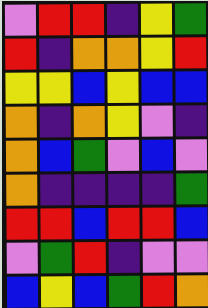[["violet", "red", "red", "indigo", "yellow", "green"], ["red", "indigo", "orange", "orange", "yellow", "red"], ["yellow", "yellow", "blue", "yellow", "blue", "blue"], ["orange", "indigo", "orange", "yellow", "violet", "indigo"], ["orange", "blue", "green", "violet", "blue", "violet"], ["orange", "indigo", "indigo", "indigo", "indigo", "green"], ["red", "red", "blue", "red", "red", "blue"], ["violet", "green", "red", "indigo", "violet", "violet"], ["blue", "yellow", "blue", "green", "red", "orange"]]